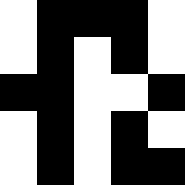[["white", "black", "black", "black", "white"], ["white", "black", "white", "black", "white"], ["black", "black", "white", "white", "black"], ["white", "black", "white", "black", "white"], ["white", "black", "white", "black", "black"]]